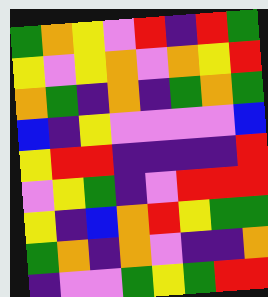[["green", "orange", "yellow", "violet", "red", "indigo", "red", "green"], ["yellow", "violet", "yellow", "orange", "violet", "orange", "yellow", "red"], ["orange", "green", "indigo", "orange", "indigo", "green", "orange", "green"], ["blue", "indigo", "yellow", "violet", "violet", "violet", "violet", "blue"], ["yellow", "red", "red", "indigo", "indigo", "indigo", "indigo", "red"], ["violet", "yellow", "green", "indigo", "violet", "red", "red", "red"], ["yellow", "indigo", "blue", "orange", "red", "yellow", "green", "green"], ["green", "orange", "indigo", "orange", "violet", "indigo", "indigo", "orange"], ["indigo", "violet", "violet", "green", "yellow", "green", "red", "red"]]